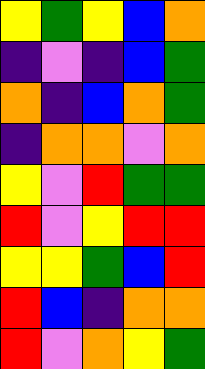[["yellow", "green", "yellow", "blue", "orange"], ["indigo", "violet", "indigo", "blue", "green"], ["orange", "indigo", "blue", "orange", "green"], ["indigo", "orange", "orange", "violet", "orange"], ["yellow", "violet", "red", "green", "green"], ["red", "violet", "yellow", "red", "red"], ["yellow", "yellow", "green", "blue", "red"], ["red", "blue", "indigo", "orange", "orange"], ["red", "violet", "orange", "yellow", "green"]]